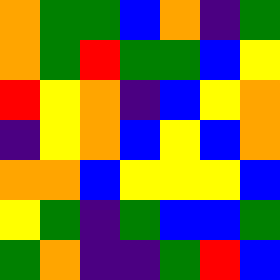[["orange", "green", "green", "blue", "orange", "indigo", "green"], ["orange", "green", "red", "green", "green", "blue", "yellow"], ["red", "yellow", "orange", "indigo", "blue", "yellow", "orange"], ["indigo", "yellow", "orange", "blue", "yellow", "blue", "orange"], ["orange", "orange", "blue", "yellow", "yellow", "yellow", "blue"], ["yellow", "green", "indigo", "green", "blue", "blue", "green"], ["green", "orange", "indigo", "indigo", "green", "red", "blue"]]